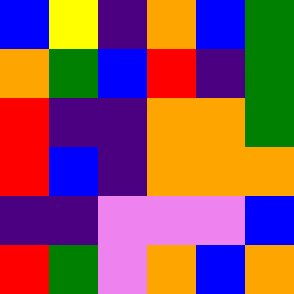[["blue", "yellow", "indigo", "orange", "blue", "green"], ["orange", "green", "blue", "red", "indigo", "green"], ["red", "indigo", "indigo", "orange", "orange", "green"], ["red", "blue", "indigo", "orange", "orange", "orange"], ["indigo", "indigo", "violet", "violet", "violet", "blue"], ["red", "green", "violet", "orange", "blue", "orange"]]